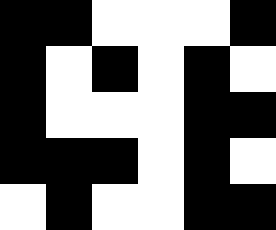[["black", "black", "white", "white", "white", "black"], ["black", "white", "black", "white", "black", "white"], ["black", "white", "white", "white", "black", "black"], ["black", "black", "black", "white", "black", "white"], ["white", "black", "white", "white", "black", "black"]]